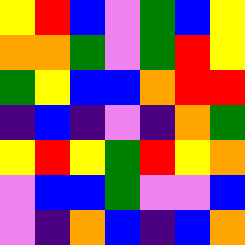[["yellow", "red", "blue", "violet", "green", "blue", "yellow"], ["orange", "orange", "green", "violet", "green", "red", "yellow"], ["green", "yellow", "blue", "blue", "orange", "red", "red"], ["indigo", "blue", "indigo", "violet", "indigo", "orange", "green"], ["yellow", "red", "yellow", "green", "red", "yellow", "orange"], ["violet", "blue", "blue", "green", "violet", "violet", "blue"], ["violet", "indigo", "orange", "blue", "indigo", "blue", "orange"]]